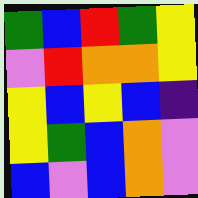[["green", "blue", "red", "green", "yellow"], ["violet", "red", "orange", "orange", "yellow"], ["yellow", "blue", "yellow", "blue", "indigo"], ["yellow", "green", "blue", "orange", "violet"], ["blue", "violet", "blue", "orange", "violet"]]